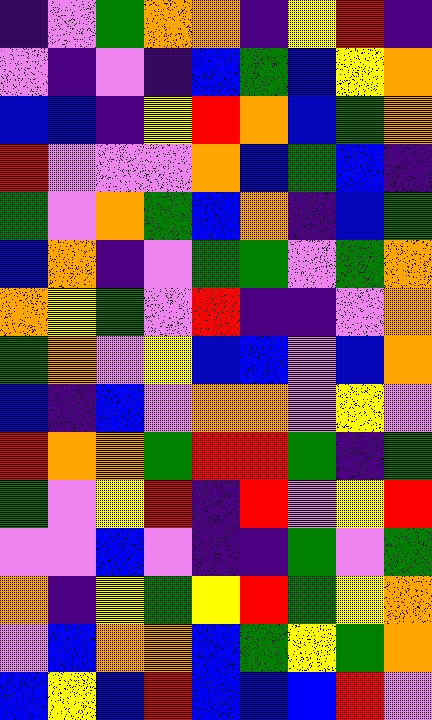[["indigo", "violet", "green", "orange", "orange", "indigo", "yellow", "red", "indigo"], ["violet", "indigo", "violet", "indigo", "blue", "green", "blue", "yellow", "orange"], ["blue", "blue", "indigo", "yellow", "red", "orange", "blue", "green", "orange"], ["red", "violet", "violet", "violet", "orange", "blue", "green", "blue", "indigo"], ["green", "violet", "orange", "green", "blue", "orange", "indigo", "blue", "green"], ["blue", "orange", "indigo", "violet", "green", "green", "violet", "green", "orange"], ["orange", "yellow", "green", "violet", "red", "indigo", "indigo", "violet", "orange"], ["green", "orange", "violet", "yellow", "blue", "blue", "violet", "blue", "orange"], ["blue", "indigo", "blue", "violet", "orange", "orange", "violet", "yellow", "violet"], ["red", "orange", "orange", "green", "red", "red", "green", "indigo", "green"], ["green", "violet", "yellow", "red", "indigo", "red", "violet", "yellow", "red"], ["violet", "violet", "blue", "violet", "indigo", "indigo", "green", "violet", "green"], ["orange", "indigo", "yellow", "green", "yellow", "red", "green", "yellow", "orange"], ["violet", "blue", "orange", "orange", "blue", "green", "yellow", "green", "orange"], ["blue", "yellow", "blue", "red", "blue", "blue", "blue", "red", "violet"]]